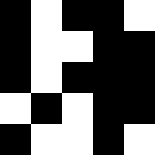[["black", "white", "black", "black", "white"], ["black", "white", "white", "black", "black"], ["black", "white", "black", "black", "black"], ["white", "black", "white", "black", "black"], ["black", "white", "white", "black", "white"]]